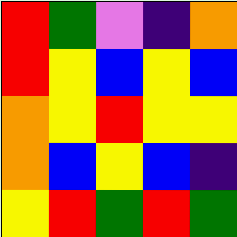[["red", "green", "violet", "indigo", "orange"], ["red", "yellow", "blue", "yellow", "blue"], ["orange", "yellow", "red", "yellow", "yellow"], ["orange", "blue", "yellow", "blue", "indigo"], ["yellow", "red", "green", "red", "green"]]